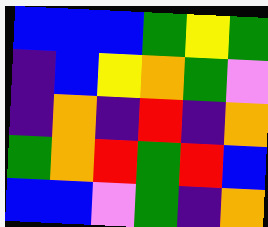[["blue", "blue", "blue", "green", "yellow", "green"], ["indigo", "blue", "yellow", "orange", "green", "violet"], ["indigo", "orange", "indigo", "red", "indigo", "orange"], ["green", "orange", "red", "green", "red", "blue"], ["blue", "blue", "violet", "green", "indigo", "orange"]]